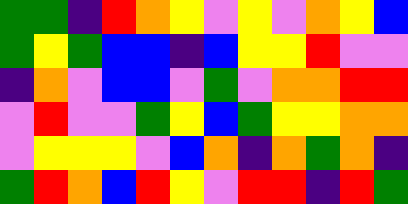[["green", "green", "indigo", "red", "orange", "yellow", "violet", "yellow", "violet", "orange", "yellow", "blue"], ["green", "yellow", "green", "blue", "blue", "indigo", "blue", "yellow", "yellow", "red", "violet", "violet"], ["indigo", "orange", "violet", "blue", "blue", "violet", "green", "violet", "orange", "orange", "red", "red"], ["violet", "red", "violet", "violet", "green", "yellow", "blue", "green", "yellow", "yellow", "orange", "orange"], ["violet", "yellow", "yellow", "yellow", "violet", "blue", "orange", "indigo", "orange", "green", "orange", "indigo"], ["green", "red", "orange", "blue", "red", "yellow", "violet", "red", "red", "indigo", "red", "green"]]